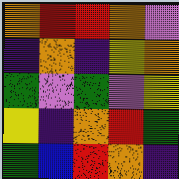[["orange", "red", "red", "orange", "violet"], ["indigo", "orange", "indigo", "yellow", "orange"], ["green", "violet", "green", "violet", "yellow"], ["yellow", "indigo", "orange", "red", "green"], ["green", "blue", "red", "orange", "indigo"]]